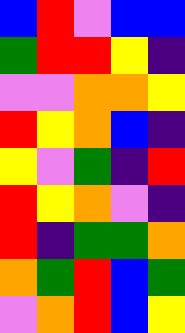[["blue", "red", "violet", "blue", "blue"], ["green", "red", "red", "yellow", "indigo"], ["violet", "violet", "orange", "orange", "yellow"], ["red", "yellow", "orange", "blue", "indigo"], ["yellow", "violet", "green", "indigo", "red"], ["red", "yellow", "orange", "violet", "indigo"], ["red", "indigo", "green", "green", "orange"], ["orange", "green", "red", "blue", "green"], ["violet", "orange", "red", "blue", "yellow"]]